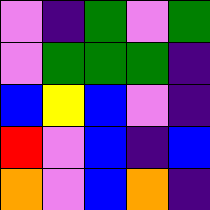[["violet", "indigo", "green", "violet", "green"], ["violet", "green", "green", "green", "indigo"], ["blue", "yellow", "blue", "violet", "indigo"], ["red", "violet", "blue", "indigo", "blue"], ["orange", "violet", "blue", "orange", "indigo"]]